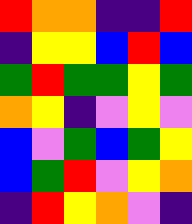[["red", "orange", "orange", "indigo", "indigo", "red"], ["indigo", "yellow", "yellow", "blue", "red", "blue"], ["green", "red", "green", "green", "yellow", "green"], ["orange", "yellow", "indigo", "violet", "yellow", "violet"], ["blue", "violet", "green", "blue", "green", "yellow"], ["blue", "green", "red", "violet", "yellow", "orange"], ["indigo", "red", "yellow", "orange", "violet", "indigo"]]